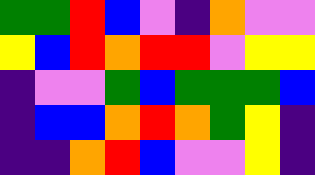[["green", "green", "red", "blue", "violet", "indigo", "orange", "violet", "violet"], ["yellow", "blue", "red", "orange", "red", "red", "violet", "yellow", "yellow"], ["indigo", "violet", "violet", "green", "blue", "green", "green", "green", "blue"], ["indigo", "blue", "blue", "orange", "red", "orange", "green", "yellow", "indigo"], ["indigo", "indigo", "orange", "red", "blue", "violet", "violet", "yellow", "indigo"]]